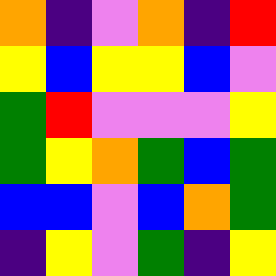[["orange", "indigo", "violet", "orange", "indigo", "red"], ["yellow", "blue", "yellow", "yellow", "blue", "violet"], ["green", "red", "violet", "violet", "violet", "yellow"], ["green", "yellow", "orange", "green", "blue", "green"], ["blue", "blue", "violet", "blue", "orange", "green"], ["indigo", "yellow", "violet", "green", "indigo", "yellow"]]